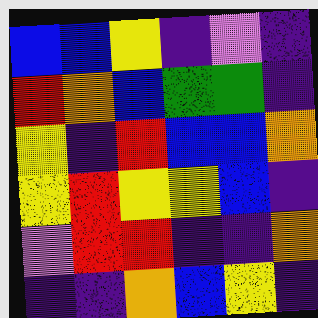[["blue", "blue", "yellow", "indigo", "violet", "indigo"], ["red", "orange", "blue", "green", "green", "indigo"], ["yellow", "indigo", "red", "blue", "blue", "orange"], ["yellow", "red", "yellow", "yellow", "blue", "indigo"], ["violet", "red", "red", "indigo", "indigo", "orange"], ["indigo", "indigo", "orange", "blue", "yellow", "indigo"]]